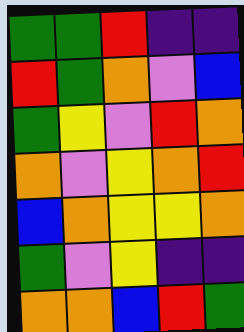[["green", "green", "red", "indigo", "indigo"], ["red", "green", "orange", "violet", "blue"], ["green", "yellow", "violet", "red", "orange"], ["orange", "violet", "yellow", "orange", "red"], ["blue", "orange", "yellow", "yellow", "orange"], ["green", "violet", "yellow", "indigo", "indigo"], ["orange", "orange", "blue", "red", "green"]]